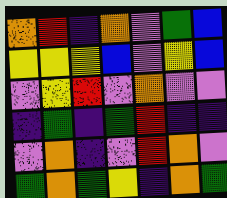[["orange", "red", "indigo", "orange", "violet", "green", "blue"], ["yellow", "yellow", "yellow", "blue", "violet", "yellow", "blue"], ["violet", "yellow", "red", "violet", "orange", "violet", "violet"], ["indigo", "green", "indigo", "green", "red", "indigo", "indigo"], ["violet", "orange", "indigo", "violet", "red", "orange", "violet"], ["green", "orange", "green", "yellow", "indigo", "orange", "green"]]